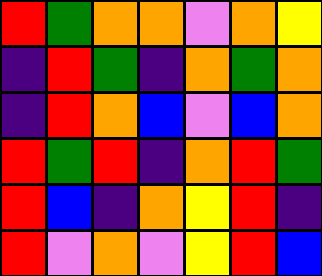[["red", "green", "orange", "orange", "violet", "orange", "yellow"], ["indigo", "red", "green", "indigo", "orange", "green", "orange"], ["indigo", "red", "orange", "blue", "violet", "blue", "orange"], ["red", "green", "red", "indigo", "orange", "red", "green"], ["red", "blue", "indigo", "orange", "yellow", "red", "indigo"], ["red", "violet", "orange", "violet", "yellow", "red", "blue"]]